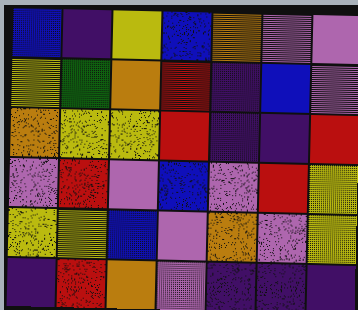[["blue", "indigo", "yellow", "blue", "orange", "violet", "violet"], ["yellow", "green", "orange", "red", "indigo", "blue", "violet"], ["orange", "yellow", "yellow", "red", "indigo", "indigo", "red"], ["violet", "red", "violet", "blue", "violet", "red", "yellow"], ["yellow", "yellow", "blue", "violet", "orange", "violet", "yellow"], ["indigo", "red", "orange", "violet", "indigo", "indigo", "indigo"]]